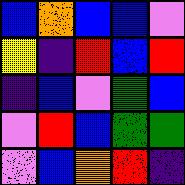[["blue", "orange", "blue", "blue", "violet"], ["yellow", "indigo", "red", "blue", "red"], ["indigo", "blue", "violet", "green", "blue"], ["violet", "red", "blue", "green", "green"], ["violet", "blue", "orange", "red", "indigo"]]